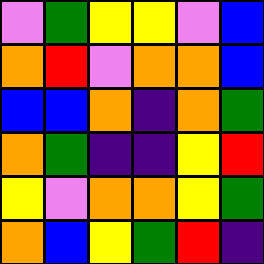[["violet", "green", "yellow", "yellow", "violet", "blue"], ["orange", "red", "violet", "orange", "orange", "blue"], ["blue", "blue", "orange", "indigo", "orange", "green"], ["orange", "green", "indigo", "indigo", "yellow", "red"], ["yellow", "violet", "orange", "orange", "yellow", "green"], ["orange", "blue", "yellow", "green", "red", "indigo"]]